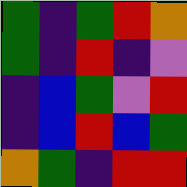[["green", "indigo", "green", "red", "orange"], ["green", "indigo", "red", "indigo", "violet"], ["indigo", "blue", "green", "violet", "red"], ["indigo", "blue", "red", "blue", "green"], ["orange", "green", "indigo", "red", "red"]]